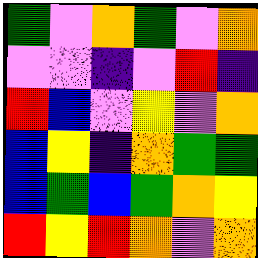[["green", "violet", "orange", "green", "violet", "orange"], ["violet", "violet", "indigo", "violet", "red", "indigo"], ["red", "blue", "violet", "yellow", "violet", "orange"], ["blue", "yellow", "indigo", "orange", "green", "green"], ["blue", "green", "blue", "green", "orange", "yellow"], ["red", "yellow", "red", "orange", "violet", "orange"]]